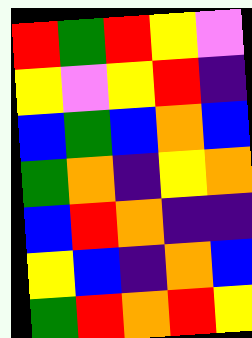[["red", "green", "red", "yellow", "violet"], ["yellow", "violet", "yellow", "red", "indigo"], ["blue", "green", "blue", "orange", "blue"], ["green", "orange", "indigo", "yellow", "orange"], ["blue", "red", "orange", "indigo", "indigo"], ["yellow", "blue", "indigo", "orange", "blue"], ["green", "red", "orange", "red", "yellow"]]